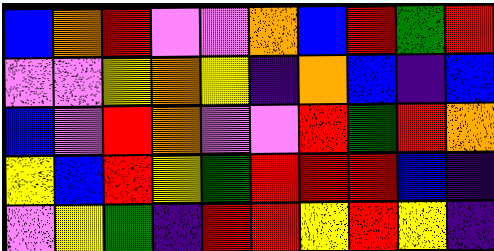[["blue", "orange", "red", "violet", "violet", "orange", "blue", "red", "green", "red"], ["violet", "violet", "yellow", "orange", "yellow", "indigo", "orange", "blue", "indigo", "blue"], ["blue", "violet", "red", "orange", "violet", "violet", "red", "green", "red", "orange"], ["yellow", "blue", "red", "yellow", "green", "red", "red", "red", "blue", "indigo"], ["violet", "yellow", "green", "indigo", "red", "red", "yellow", "red", "yellow", "indigo"]]